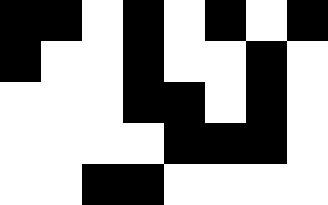[["black", "black", "white", "black", "white", "black", "white", "black"], ["black", "white", "white", "black", "white", "white", "black", "white"], ["white", "white", "white", "black", "black", "white", "black", "white"], ["white", "white", "white", "white", "black", "black", "black", "white"], ["white", "white", "black", "black", "white", "white", "white", "white"]]